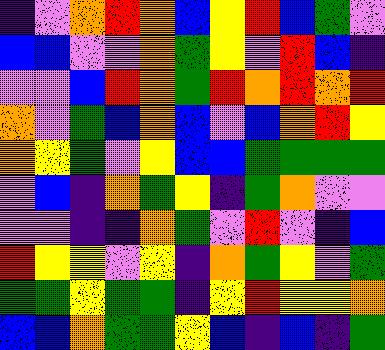[["indigo", "violet", "orange", "red", "orange", "blue", "yellow", "red", "blue", "green", "violet"], ["blue", "blue", "violet", "violet", "orange", "green", "yellow", "violet", "red", "blue", "indigo"], ["violet", "violet", "blue", "red", "orange", "green", "red", "orange", "red", "orange", "red"], ["orange", "violet", "green", "blue", "orange", "blue", "violet", "blue", "orange", "red", "yellow"], ["orange", "yellow", "green", "violet", "yellow", "blue", "blue", "green", "green", "green", "green"], ["violet", "blue", "indigo", "orange", "green", "yellow", "indigo", "green", "orange", "violet", "violet"], ["violet", "violet", "indigo", "indigo", "orange", "green", "violet", "red", "violet", "indigo", "blue"], ["red", "yellow", "yellow", "violet", "yellow", "indigo", "orange", "green", "yellow", "violet", "green"], ["green", "green", "yellow", "green", "green", "indigo", "yellow", "red", "yellow", "yellow", "orange"], ["blue", "blue", "orange", "green", "green", "yellow", "blue", "indigo", "blue", "indigo", "green"]]